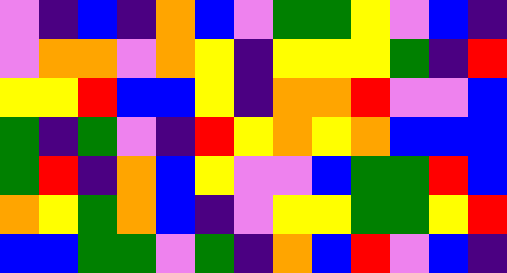[["violet", "indigo", "blue", "indigo", "orange", "blue", "violet", "green", "green", "yellow", "violet", "blue", "indigo"], ["violet", "orange", "orange", "violet", "orange", "yellow", "indigo", "yellow", "yellow", "yellow", "green", "indigo", "red"], ["yellow", "yellow", "red", "blue", "blue", "yellow", "indigo", "orange", "orange", "red", "violet", "violet", "blue"], ["green", "indigo", "green", "violet", "indigo", "red", "yellow", "orange", "yellow", "orange", "blue", "blue", "blue"], ["green", "red", "indigo", "orange", "blue", "yellow", "violet", "violet", "blue", "green", "green", "red", "blue"], ["orange", "yellow", "green", "orange", "blue", "indigo", "violet", "yellow", "yellow", "green", "green", "yellow", "red"], ["blue", "blue", "green", "green", "violet", "green", "indigo", "orange", "blue", "red", "violet", "blue", "indigo"]]